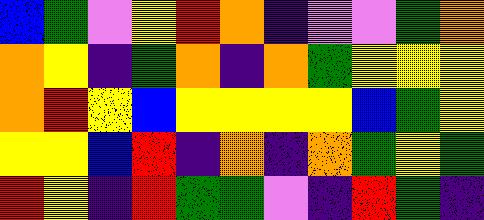[["blue", "green", "violet", "yellow", "red", "orange", "indigo", "violet", "violet", "green", "orange"], ["orange", "yellow", "indigo", "green", "orange", "indigo", "orange", "green", "yellow", "yellow", "yellow"], ["orange", "red", "yellow", "blue", "yellow", "yellow", "yellow", "yellow", "blue", "green", "yellow"], ["yellow", "yellow", "blue", "red", "indigo", "orange", "indigo", "orange", "green", "yellow", "green"], ["red", "yellow", "indigo", "red", "green", "green", "violet", "indigo", "red", "green", "indigo"]]